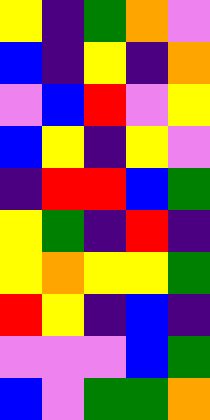[["yellow", "indigo", "green", "orange", "violet"], ["blue", "indigo", "yellow", "indigo", "orange"], ["violet", "blue", "red", "violet", "yellow"], ["blue", "yellow", "indigo", "yellow", "violet"], ["indigo", "red", "red", "blue", "green"], ["yellow", "green", "indigo", "red", "indigo"], ["yellow", "orange", "yellow", "yellow", "green"], ["red", "yellow", "indigo", "blue", "indigo"], ["violet", "violet", "violet", "blue", "green"], ["blue", "violet", "green", "green", "orange"]]